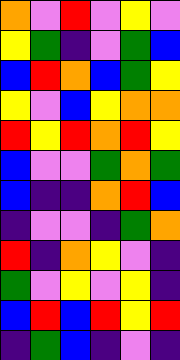[["orange", "violet", "red", "violet", "yellow", "violet"], ["yellow", "green", "indigo", "violet", "green", "blue"], ["blue", "red", "orange", "blue", "green", "yellow"], ["yellow", "violet", "blue", "yellow", "orange", "orange"], ["red", "yellow", "red", "orange", "red", "yellow"], ["blue", "violet", "violet", "green", "orange", "green"], ["blue", "indigo", "indigo", "orange", "red", "blue"], ["indigo", "violet", "violet", "indigo", "green", "orange"], ["red", "indigo", "orange", "yellow", "violet", "indigo"], ["green", "violet", "yellow", "violet", "yellow", "indigo"], ["blue", "red", "blue", "red", "yellow", "red"], ["indigo", "green", "blue", "indigo", "violet", "indigo"]]